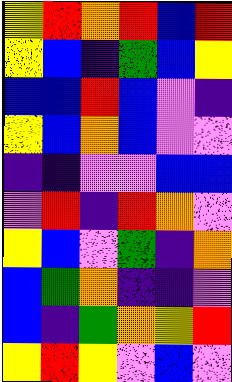[["yellow", "red", "orange", "red", "blue", "red"], ["yellow", "blue", "indigo", "green", "blue", "yellow"], ["blue", "blue", "red", "blue", "violet", "indigo"], ["yellow", "blue", "orange", "blue", "violet", "violet"], ["indigo", "indigo", "violet", "violet", "blue", "blue"], ["violet", "red", "indigo", "red", "orange", "violet"], ["yellow", "blue", "violet", "green", "indigo", "orange"], ["blue", "green", "orange", "indigo", "indigo", "violet"], ["blue", "indigo", "green", "orange", "yellow", "red"], ["yellow", "red", "yellow", "violet", "blue", "violet"]]